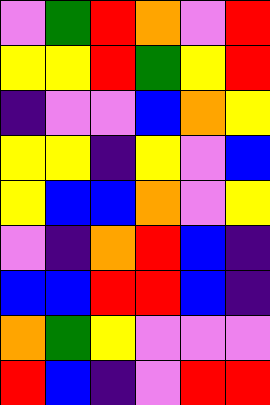[["violet", "green", "red", "orange", "violet", "red"], ["yellow", "yellow", "red", "green", "yellow", "red"], ["indigo", "violet", "violet", "blue", "orange", "yellow"], ["yellow", "yellow", "indigo", "yellow", "violet", "blue"], ["yellow", "blue", "blue", "orange", "violet", "yellow"], ["violet", "indigo", "orange", "red", "blue", "indigo"], ["blue", "blue", "red", "red", "blue", "indigo"], ["orange", "green", "yellow", "violet", "violet", "violet"], ["red", "blue", "indigo", "violet", "red", "red"]]